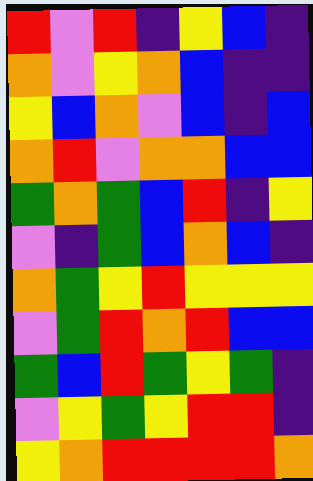[["red", "violet", "red", "indigo", "yellow", "blue", "indigo"], ["orange", "violet", "yellow", "orange", "blue", "indigo", "indigo"], ["yellow", "blue", "orange", "violet", "blue", "indigo", "blue"], ["orange", "red", "violet", "orange", "orange", "blue", "blue"], ["green", "orange", "green", "blue", "red", "indigo", "yellow"], ["violet", "indigo", "green", "blue", "orange", "blue", "indigo"], ["orange", "green", "yellow", "red", "yellow", "yellow", "yellow"], ["violet", "green", "red", "orange", "red", "blue", "blue"], ["green", "blue", "red", "green", "yellow", "green", "indigo"], ["violet", "yellow", "green", "yellow", "red", "red", "indigo"], ["yellow", "orange", "red", "red", "red", "red", "orange"]]